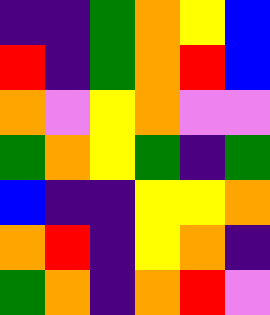[["indigo", "indigo", "green", "orange", "yellow", "blue"], ["red", "indigo", "green", "orange", "red", "blue"], ["orange", "violet", "yellow", "orange", "violet", "violet"], ["green", "orange", "yellow", "green", "indigo", "green"], ["blue", "indigo", "indigo", "yellow", "yellow", "orange"], ["orange", "red", "indigo", "yellow", "orange", "indigo"], ["green", "orange", "indigo", "orange", "red", "violet"]]